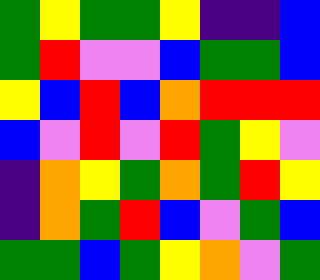[["green", "yellow", "green", "green", "yellow", "indigo", "indigo", "blue"], ["green", "red", "violet", "violet", "blue", "green", "green", "blue"], ["yellow", "blue", "red", "blue", "orange", "red", "red", "red"], ["blue", "violet", "red", "violet", "red", "green", "yellow", "violet"], ["indigo", "orange", "yellow", "green", "orange", "green", "red", "yellow"], ["indigo", "orange", "green", "red", "blue", "violet", "green", "blue"], ["green", "green", "blue", "green", "yellow", "orange", "violet", "green"]]